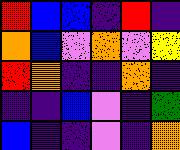[["red", "blue", "blue", "indigo", "red", "indigo"], ["orange", "blue", "violet", "orange", "violet", "yellow"], ["red", "orange", "indigo", "indigo", "orange", "indigo"], ["indigo", "indigo", "blue", "violet", "indigo", "green"], ["blue", "indigo", "indigo", "violet", "indigo", "orange"]]